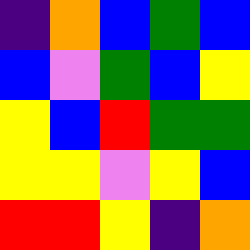[["indigo", "orange", "blue", "green", "blue"], ["blue", "violet", "green", "blue", "yellow"], ["yellow", "blue", "red", "green", "green"], ["yellow", "yellow", "violet", "yellow", "blue"], ["red", "red", "yellow", "indigo", "orange"]]